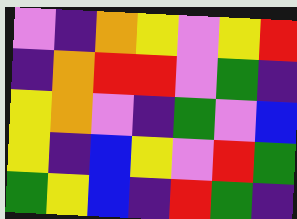[["violet", "indigo", "orange", "yellow", "violet", "yellow", "red"], ["indigo", "orange", "red", "red", "violet", "green", "indigo"], ["yellow", "orange", "violet", "indigo", "green", "violet", "blue"], ["yellow", "indigo", "blue", "yellow", "violet", "red", "green"], ["green", "yellow", "blue", "indigo", "red", "green", "indigo"]]